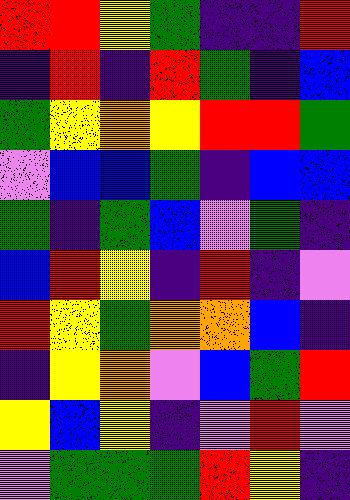[["red", "red", "yellow", "green", "indigo", "indigo", "red"], ["indigo", "red", "indigo", "red", "green", "indigo", "blue"], ["green", "yellow", "orange", "yellow", "red", "red", "green"], ["violet", "blue", "blue", "green", "indigo", "blue", "blue"], ["green", "indigo", "green", "blue", "violet", "green", "indigo"], ["blue", "red", "yellow", "indigo", "red", "indigo", "violet"], ["red", "yellow", "green", "orange", "orange", "blue", "indigo"], ["indigo", "yellow", "orange", "violet", "blue", "green", "red"], ["yellow", "blue", "yellow", "indigo", "violet", "red", "violet"], ["violet", "green", "green", "green", "red", "yellow", "indigo"]]